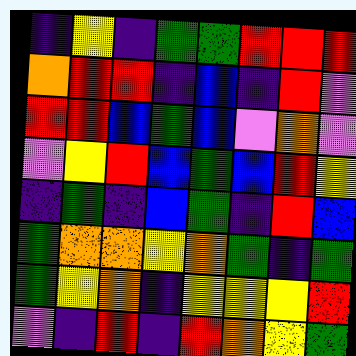[["indigo", "yellow", "indigo", "green", "green", "red", "red", "red"], ["orange", "red", "red", "indigo", "blue", "indigo", "red", "violet"], ["red", "red", "blue", "green", "blue", "violet", "orange", "violet"], ["violet", "yellow", "red", "blue", "green", "blue", "red", "yellow"], ["indigo", "green", "indigo", "blue", "green", "indigo", "red", "blue"], ["green", "orange", "orange", "yellow", "orange", "green", "indigo", "green"], ["green", "yellow", "orange", "indigo", "yellow", "yellow", "yellow", "red"], ["violet", "indigo", "red", "indigo", "red", "orange", "yellow", "green"]]